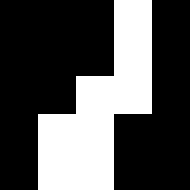[["black", "black", "black", "white", "black"], ["black", "black", "black", "white", "black"], ["black", "black", "white", "white", "black"], ["black", "white", "white", "black", "black"], ["black", "white", "white", "black", "black"]]